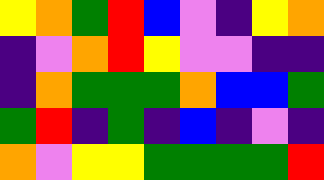[["yellow", "orange", "green", "red", "blue", "violet", "indigo", "yellow", "orange"], ["indigo", "violet", "orange", "red", "yellow", "violet", "violet", "indigo", "indigo"], ["indigo", "orange", "green", "green", "green", "orange", "blue", "blue", "green"], ["green", "red", "indigo", "green", "indigo", "blue", "indigo", "violet", "indigo"], ["orange", "violet", "yellow", "yellow", "green", "green", "green", "green", "red"]]